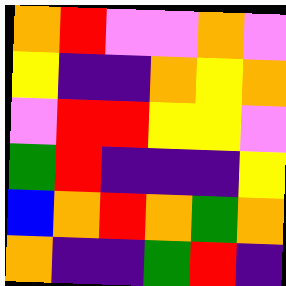[["orange", "red", "violet", "violet", "orange", "violet"], ["yellow", "indigo", "indigo", "orange", "yellow", "orange"], ["violet", "red", "red", "yellow", "yellow", "violet"], ["green", "red", "indigo", "indigo", "indigo", "yellow"], ["blue", "orange", "red", "orange", "green", "orange"], ["orange", "indigo", "indigo", "green", "red", "indigo"]]